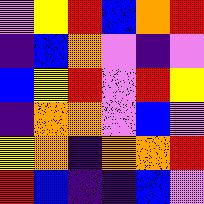[["violet", "yellow", "red", "blue", "orange", "red"], ["indigo", "blue", "orange", "violet", "indigo", "violet"], ["blue", "yellow", "red", "violet", "red", "yellow"], ["indigo", "orange", "orange", "violet", "blue", "violet"], ["yellow", "orange", "indigo", "orange", "orange", "red"], ["red", "blue", "indigo", "indigo", "blue", "violet"]]